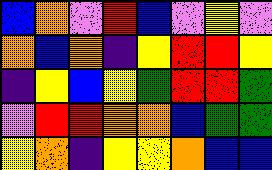[["blue", "orange", "violet", "red", "blue", "violet", "yellow", "violet"], ["orange", "blue", "orange", "indigo", "yellow", "red", "red", "yellow"], ["indigo", "yellow", "blue", "yellow", "green", "red", "red", "green"], ["violet", "red", "red", "orange", "orange", "blue", "green", "green"], ["yellow", "orange", "indigo", "yellow", "yellow", "orange", "blue", "blue"]]